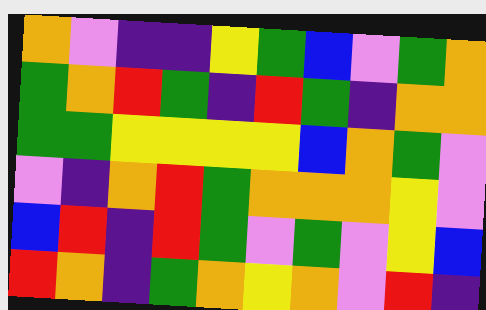[["orange", "violet", "indigo", "indigo", "yellow", "green", "blue", "violet", "green", "orange"], ["green", "orange", "red", "green", "indigo", "red", "green", "indigo", "orange", "orange"], ["green", "green", "yellow", "yellow", "yellow", "yellow", "blue", "orange", "green", "violet"], ["violet", "indigo", "orange", "red", "green", "orange", "orange", "orange", "yellow", "violet"], ["blue", "red", "indigo", "red", "green", "violet", "green", "violet", "yellow", "blue"], ["red", "orange", "indigo", "green", "orange", "yellow", "orange", "violet", "red", "indigo"]]